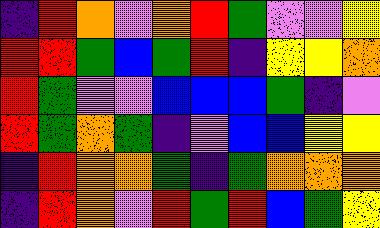[["indigo", "red", "orange", "violet", "orange", "red", "green", "violet", "violet", "yellow"], ["red", "red", "green", "blue", "green", "red", "indigo", "yellow", "yellow", "orange"], ["red", "green", "violet", "violet", "blue", "blue", "blue", "green", "indigo", "violet"], ["red", "green", "orange", "green", "indigo", "violet", "blue", "blue", "yellow", "yellow"], ["indigo", "red", "orange", "orange", "green", "indigo", "green", "orange", "orange", "orange"], ["indigo", "red", "orange", "violet", "red", "green", "red", "blue", "green", "yellow"]]